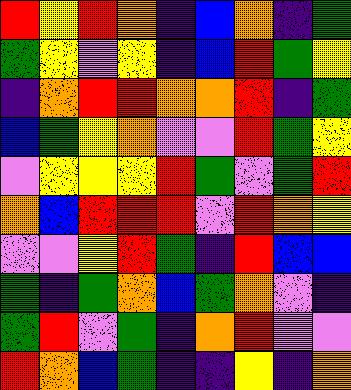[["red", "yellow", "red", "orange", "indigo", "blue", "orange", "indigo", "green"], ["green", "yellow", "violet", "yellow", "indigo", "blue", "red", "green", "yellow"], ["indigo", "orange", "red", "red", "orange", "orange", "red", "indigo", "green"], ["blue", "green", "yellow", "orange", "violet", "violet", "red", "green", "yellow"], ["violet", "yellow", "yellow", "yellow", "red", "green", "violet", "green", "red"], ["orange", "blue", "red", "red", "red", "violet", "red", "orange", "yellow"], ["violet", "violet", "yellow", "red", "green", "indigo", "red", "blue", "blue"], ["green", "indigo", "green", "orange", "blue", "green", "orange", "violet", "indigo"], ["green", "red", "violet", "green", "indigo", "orange", "red", "violet", "violet"], ["red", "orange", "blue", "green", "indigo", "indigo", "yellow", "indigo", "orange"]]